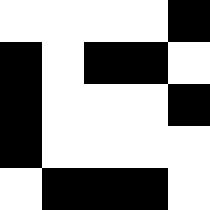[["white", "white", "white", "white", "black"], ["black", "white", "black", "black", "white"], ["black", "white", "white", "white", "black"], ["black", "white", "white", "white", "white"], ["white", "black", "black", "black", "white"]]